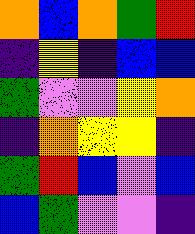[["orange", "blue", "orange", "green", "red"], ["indigo", "yellow", "indigo", "blue", "blue"], ["green", "violet", "violet", "yellow", "orange"], ["indigo", "orange", "yellow", "yellow", "indigo"], ["green", "red", "blue", "violet", "blue"], ["blue", "green", "violet", "violet", "indigo"]]